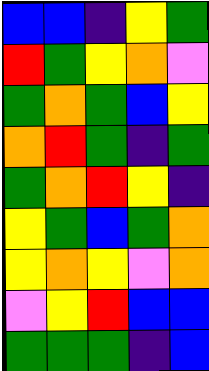[["blue", "blue", "indigo", "yellow", "green"], ["red", "green", "yellow", "orange", "violet"], ["green", "orange", "green", "blue", "yellow"], ["orange", "red", "green", "indigo", "green"], ["green", "orange", "red", "yellow", "indigo"], ["yellow", "green", "blue", "green", "orange"], ["yellow", "orange", "yellow", "violet", "orange"], ["violet", "yellow", "red", "blue", "blue"], ["green", "green", "green", "indigo", "blue"]]